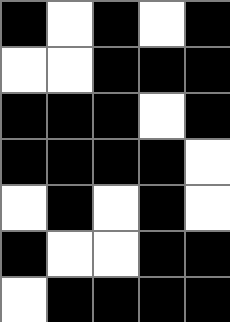[["black", "white", "black", "white", "black"], ["white", "white", "black", "black", "black"], ["black", "black", "black", "white", "black"], ["black", "black", "black", "black", "white"], ["white", "black", "white", "black", "white"], ["black", "white", "white", "black", "black"], ["white", "black", "black", "black", "black"]]